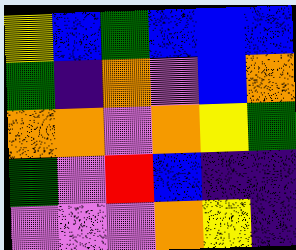[["yellow", "blue", "green", "blue", "blue", "blue"], ["green", "indigo", "orange", "violet", "blue", "orange"], ["orange", "orange", "violet", "orange", "yellow", "green"], ["green", "violet", "red", "blue", "indigo", "indigo"], ["violet", "violet", "violet", "orange", "yellow", "indigo"]]